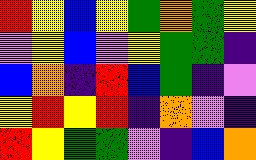[["red", "yellow", "blue", "yellow", "green", "orange", "green", "yellow"], ["violet", "yellow", "blue", "violet", "yellow", "green", "green", "indigo"], ["blue", "orange", "indigo", "red", "blue", "green", "indigo", "violet"], ["yellow", "red", "yellow", "red", "indigo", "orange", "violet", "indigo"], ["red", "yellow", "green", "green", "violet", "indigo", "blue", "orange"]]